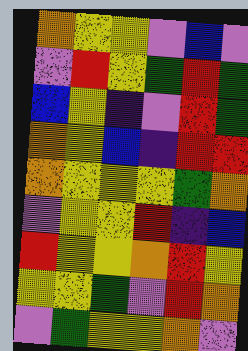[["orange", "yellow", "yellow", "violet", "blue", "violet"], ["violet", "red", "yellow", "green", "red", "green"], ["blue", "yellow", "indigo", "violet", "red", "green"], ["orange", "yellow", "blue", "indigo", "red", "red"], ["orange", "yellow", "yellow", "yellow", "green", "orange"], ["violet", "yellow", "yellow", "red", "indigo", "blue"], ["red", "yellow", "yellow", "orange", "red", "yellow"], ["yellow", "yellow", "green", "violet", "red", "orange"], ["violet", "green", "yellow", "yellow", "orange", "violet"]]